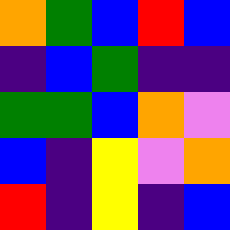[["orange", "green", "blue", "red", "blue"], ["indigo", "blue", "green", "indigo", "indigo"], ["green", "green", "blue", "orange", "violet"], ["blue", "indigo", "yellow", "violet", "orange"], ["red", "indigo", "yellow", "indigo", "blue"]]